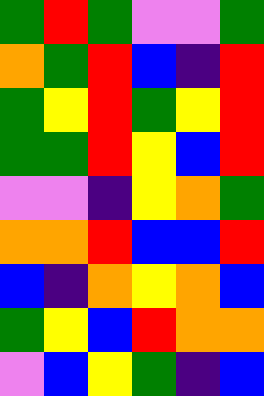[["green", "red", "green", "violet", "violet", "green"], ["orange", "green", "red", "blue", "indigo", "red"], ["green", "yellow", "red", "green", "yellow", "red"], ["green", "green", "red", "yellow", "blue", "red"], ["violet", "violet", "indigo", "yellow", "orange", "green"], ["orange", "orange", "red", "blue", "blue", "red"], ["blue", "indigo", "orange", "yellow", "orange", "blue"], ["green", "yellow", "blue", "red", "orange", "orange"], ["violet", "blue", "yellow", "green", "indigo", "blue"]]